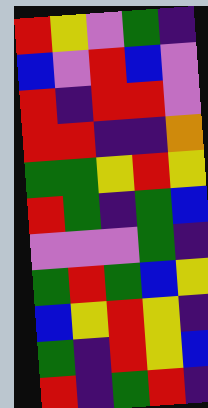[["red", "yellow", "violet", "green", "indigo"], ["blue", "violet", "red", "blue", "violet"], ["red", "indigo", "red", "red", "violet"], ["red", "red", "indigo", "indigo", "orange"], ["green", "green", "yellow", "red", "yellow"], ["red", "green", "indigo", "green", "blue"], ["violet", "violet", "violet", "green", "indigo"], ["green", "red", "green", "blue", "yellow"], ["blue", "yellow", "red", "yellow", "indigo"], ["green", "indigo", "red", "yellow", "blue"], ["red", "indigo", "green", "red", "indigo"]]